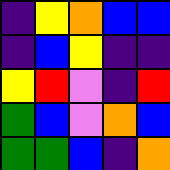[["indigo", "yellow", "orange", "blue", "blue"], ["indigo", "blue", "yellow", "indigo", "indigo"], ["yellow", "red", "violet", "indigo", "red"], ["green", "blue", "violet", "orange", "blue"], ["green", "green", "blue", "indigo", "orange"]]